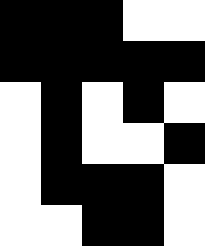[["black", "black", "black", "white", "white"], ["black", "black", "black", "black", "black"], ["white", "black", "white", "black", "white"], ["white", "black", "white", "white", "black"], ["white", "black", "black", "black", "white"], ["white", "white", "black", "black", "white"]]